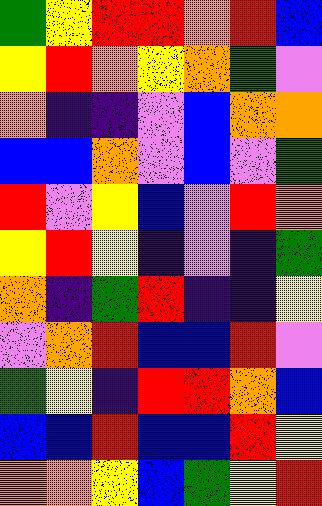[["green", "yellow", "red", "red", "orange", "red", "blue"], ["yellow", "red", "orange", "yellow", "orange", "green", "violet"], ["orange", "indigo", "indigo", "violet", "blue", "orange", "orange"], ["blue", "blue", "orange", "violet", "blue", "violet", "green"], ["red", "violet", "yellow", "blue", "violet", "red", "orange"], ["yellow", "red", "yellow", "indigo", "violet", "indigo", "green"], ["orange", "indigo", "green", "red", "indigo", "indigo", "yellow"], ["violet", "orange", "red", "blue", "blue", "red", "violet"], ["green", "yellow", "indigo", "red", "red", "orange", "blue"], ["blue", "blue", "red", "blue", "blue", "red", "yellow"], ["orange", "orange", "yellow", "blue", "green", "yellow", "red"]]